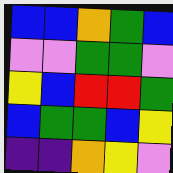[["blue", "blue", "orange", "green", "blue"], ["violet", "violet", "green", "green", "violet"], ["yellow", "blue", "red", "red", "green"], ["blue", "green", "green", "blue", "yellow"], ["indigo", "indigo", "orange", "yellow", "violet"]]